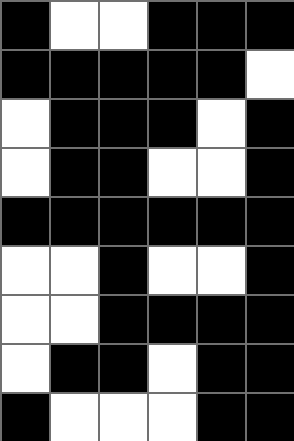[["black", "white", "white", "black", "black", "black"], ["black", "black", "black", "black", "black", "white"], ["white", "black", "black", "black", "white", "black"], ["white", "black", "black", "white", "white", "black"], ["black", "black", "black", "black", "black", "black"], ["white", "white", "black", "white", "white", "black"], ["white", "white", "black", "black", "black", "black"], ["white", "black", "black", "white", "black", "black"], ["black", "white", "white", "white", "black", "black"]]